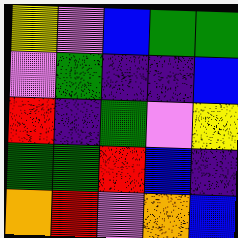[["yellow", "violet", "blue", "green", "green"], ["violet", "green", "indigo", "indigo", "blue"], ["red", "indigo", "green", "violet", "yellow"], ["green", "green", "red", "blue", "indigo"], ["orange", "red", "violet", "orange", "blue"]]